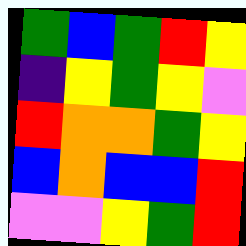[["green", "blue", "green", "red", "yellow"], ["indigo", "yellow", "green", "yellow", "violet"], ["red", "orange", "orange", "green", "yellow"], ["blue", "orange", "blue", "blue", "red"], ["violet", "violet", "yellow", "green", "red"]]